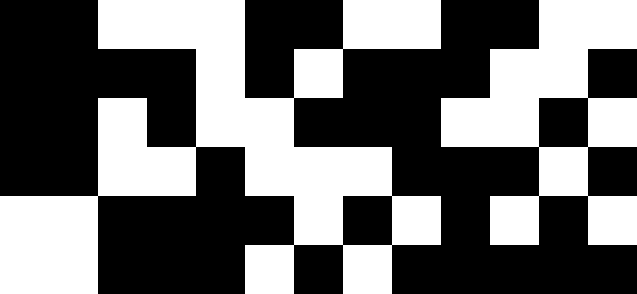[["black", "black", "white", "white", "white", "black", "black", "white", "white", "black", "black", "white", "white"], ["black", "black", "black", "black", "white", "black", "white", "black", "black", "black", "white", "white", "black"], ["black", "black", "white", "black", "white", "white", "black", "black", "black", "white", "white", "black", "white"], ["black", "black", "white", "white", "black", "white", "white", "white", "black", "black", "black", "white", "black"], ["white", "white", "black", "black", "black", "black", "white", "black", "white", "black", "white", "black", "white"], ["white", "white", "black", "black", "black", "white", "black", "white", "black", "black", "black", "black", "black"]]